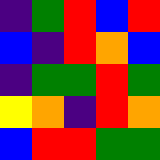[["indigo", "green", "red", "blue", "red"], ["blue", "indigo", "red", "orange", "blue"], ["indigo", "green", "green", "red", "green"], ["yellow", "orange", "indigo", "red", "orange"], ["blue", "red", "red", "green", "green"]]